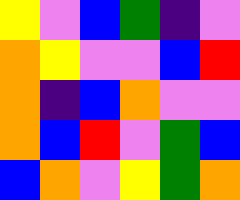[["yellow", "violet", "blue", "green", "indigo", "violet"], ["orange", "yellow", "violet", "violet", "blue", "red"], ["orange", "indigo", "blue", "orange", "violet", "violet"], ["orange", "blue", "red", "violet", "green", "blue"], ["blue", "orange", "violet", "yellow", "green", "orange"]]